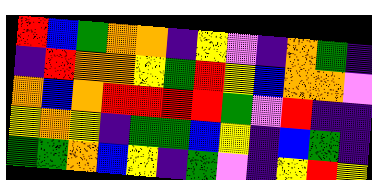[["red", "blue", "green", "orange", "orange", "indigo", "yellow", "violet", "indigo", "orange", "green", "indigo"], ["indigo", "red", "orange", "orange", "yellow", "green", "red", "yellow", "blue", "orange", "orange", "violet"], ["orange", "blue", "orange", "red", "red", "red", "red", "green", "violet", "red", "indigo", "indigo"], ["yellow", "orange", "yellow", "indigo", "green", "green", "blue", "yellow", "indigo", "blue", "green", "indigo"], ["green", "green", "orange", "blue", "yellow", "indigo", "green", "violet", "indigo", "yellow", "red", "yellow"]]